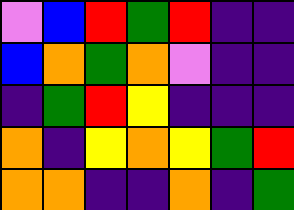[["violet", "blue", "red", "green", "red", "indigo", "indigo"], ["blue", "orange", "green", "orange", "violet", "indigo", "indigo"], ["indigo", "green", "red", "yellow", "indigo", "indigo", "indigo"], ["orange", "indigo", "yellow", "orange", "yellow", "green", "red"], ["orange", "orange", "indigo", "indigo", "orange", "indigo", "green"]]